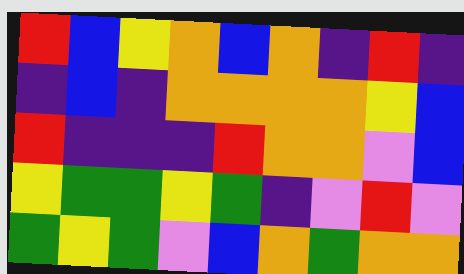[["red", "blue", "yellow", "orange", "blue", "orange", "indigo", "red", "indigo"], ["indigo", "blue", "indigo", "orange", "orange", "orange", "orange", "yellow", "blue"], ["red", "indigo", "indigo", "indigo", "red", "orange", "orange", "violet", "blue"], ["yellow", "green", "green", "yellow", "green", "indigo", "violet", "red", "violet"], ["green", "yellow", "green", "violet", "blue", "orange", "green", "orange", "orange"]]